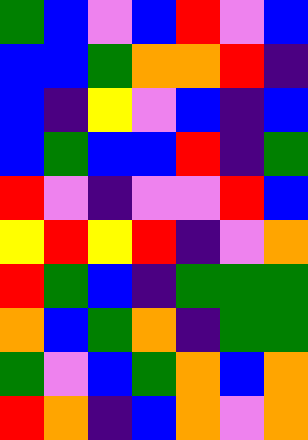[["green", "blue", "violet", "blue", "red", "violet", "blue"], ["blue", "blue", "green", "orange", "orange", "red", "indigo"], ["blue", "indigo", "yellow", "violet", "blue", "indigo", "blue"], ["blue", "green", "blue", "blue", "red", "indigo", "green"], ["red", "violet", "indigo", "violet", "violet", "red", "blue"], ["yellow", "red", "yellow", "red", "indigo", "violet", "orange"], ["red", "green", "blue", "indigo", "green", "green", "green"], ["orange", "blue", "green", "orange", "indigo", "green", "green"], ["green", "violet", "blue", "green", "orange", "blue", "orange"], ["red", "orange", "indigo", "blue", "orange", "violet", "orange"]]